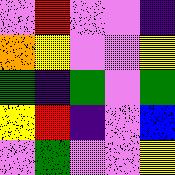[["violet", "red", "violet", "violet", "indigo"], ["orange", "yellow", "violet", "violet", "yellow"], ["green", "indigo", "green", "violet", "green"], ["yellow", "red", "indigo", "violet", "blue"], ["violet", "green", "violet", "violet", "yellow"]]